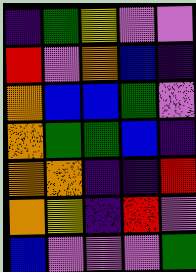[["indigo", "green", "yellow", "violet", "violet"], ["red", "violet", "orange", "blue", "indigo"], ["orange", "blue", "blue", "green", "violet"], ["orange", "green", "green", "blue", "indigo"], ["orange", "orange", "indigo", "indigo", "red"], ["orange", "yellow", "indigo", "red", "violet"], ["blue", "violet", "violet", "violet", "green"]]